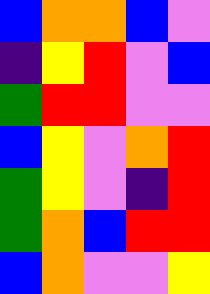[["blue", "orange", "orange", "blue", "violet"], ["indigo", "yellow", "red", "violet", "blue"], ["green", "red", "red", "violet", "violet"], ["blue", "yellow", "violet", "orange", "red"], ["green", "yellow", "violet", "indigo", "red"], ["green", "orange", "blue", "red", "red"], ["blue", "orange", "violet", "violet", "yellow"]]